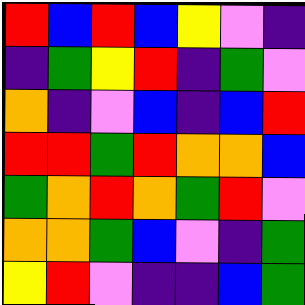[["red", "blue", "red", "blue", "yellow", "violet", "indigo"], ["indigo", "green", "yellow", "red", "indigo", "green", "violet"], ["orange", "indigo", "violet", "blue", "indigo", "blue", "red"], ["red", "red", "green", "red", "orange", "orange", "blue"], ["green", "orange", "red", "orange", "green", "red", "violet"], ["orange", "orange", "green", "blue", "violet", "indigo", "green"], ["yellow", "red", "violet", "indigo", "indigo", "blue", "green"]]